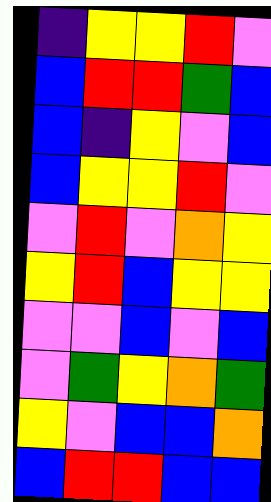[["indigo", "yellow", "yellow", "red", "violet"], ["blue", "red", "red", "green", "blue"], ["blue", "indigo", "yellow", "violet", "blue"], ["blue", "yellow", "yellow", "red", "violet"], ["violet", "red", "violet", "orange", "yellow"], ["yellow", "red", "blue", "yellow", "yellow"], ["violet", "violet", "blue", "violet", "blue"], ["violet", "green", "yellow", "orange", "green"], ["yellow", "violet", "blue", "blue", "orange"], ["blue", "red", "red", "blue", "blue"]]